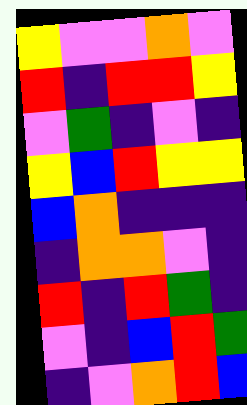[["yellow", "violet", "violet", "orange", "violet"], ["red", "indigo", "red", "red", "yellow"], ["violet", "green", "indigo", "violet", "indigo"], ["yellow", "blue", "red", "yellow", "yellow"], ["blue", "orange", "indigo", "indigo", "indigo"], ["indigo", "orange", "orange", "violet", "indigo"], ["red", "indigo", "red", "green", "indigo"], ["violet", "indigo", "blue", "red", "green"], ["indigo", "violet", "orange", "red", "blue"]]